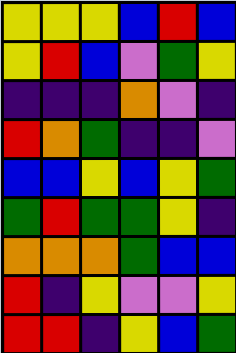[["yellow", "yellow", "yellow", "blue", "red", "blue"], ["yellow", "red", "blue", "violet", "green", "yellow"], ["indigo", "indigo", "indigo", "orange", "violet", "indigo"], ["red", "orange", "green", "indigo", "indigo", "violet"], ["blue", "blue", "yellow", "blue", "yellow", "green"], ["green", "red", "green", "green", "yellow", "indigo"], ["orange", "orange", "orange", "green", "blue", "blue"], ["red", "indigo", "yellow", "violet", "violet", "yellow"], ["red", "red", "indigo", "yellow", "blue", "green"]]